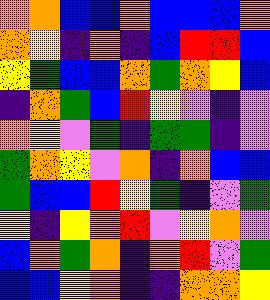[["orange", "orange", "blue", "blue", "orange", "blue", "blue", "blue", "orange"], ["orange", "yellow", "indigo", "orange", "indigo", "blue", "red", "red", "blue"], ["yellow", "green", "blue", "blue", "orange", "green", "orange", "yellow", "blue"], ["indigo", "orange", "green", "blue", "red", "yellow", "violet", "indigo", "violet"], ["orange", "yellow", "violet", "green", "indigo", "green", "green", "indigo", "violet"], ["green", "orange", "yellow", "violet", "orange", "indigo", "orange", "blue", "blue"], ["green", "blue", "blue", "red", "yellow", "green", "indigo", "violet", "green"], ["yellow", "indigo", "yellow", "orange", "red", "violet", "yellow", "orange", "violet"], ["blue", "orange", "green", "orange", "indigo", "orange", "red", "violet", "green"], ["blue", "blue", "yellow", "orange", "indigo", "indigo", "orange", "orange", "yellow"]]